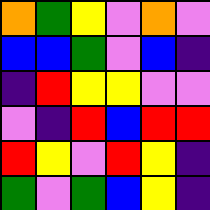[["orange", "green", "yellow", "violet", "orange", "violet"], ["blue", "blue", "green", "violet", "blue", "indigo"], ["indigo", "red", "yellow", "yellow", "violet", "violet"], ["violet", "indigo", "red", "blue", "red", "red"], ["red", "yellow", "violet", "red", "yellow", "indigo"], ["green", "violet", "green", "blue", "yellow", "indigo"]]